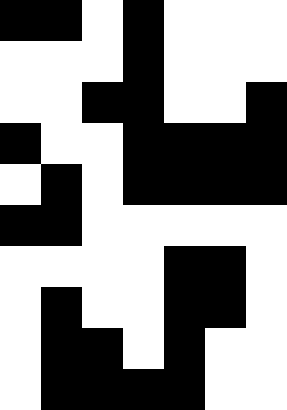[["black", "black", "white", "black", "white", "white", "white"], ["white", "white", "white", "black", "white", "white", "white"], ["white", "white", "black", "black", "white", "white", "black"], ["black", "white", "white", "black", "black", "black", "black"], ["white", "black", "white", "black", "black", "black", "black"], ["black", "black", "white", "white", "white", "white", "white"], ["white", "white", "white", "white", "black", "black", "white"], ["white", "black", "white", "white", "black", "black", "white"], ["white", "black", "black", "white", "black", "white", "white"], ["white", "black", "black", "black", "black", "white", "white"]]